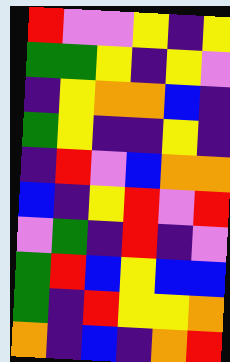[["red", "violet", "violet", "yellow", "indigo", "yellow"], ["green", "green", "yellow", "indigo", "yellow", "violet"], ["indigo", "yellow", "orange", "orange", "blue", "indigo"], ["green", "yellow", "indigo", "indigo", "yellow", "indigo"], ["indigo", "red", "violet", "blue", "orange", "orange"], ["blue", "indigo", "yellow", "red", "violet", "red"], ["violet", "green", "indigo", "red", "indigo", "violet"], ["green", "red", "blue", "yellow", "blue", "blue"], ["green", "indigo", "red", "yellow", "yellow", "orange"], ["orange", "indigo", "blue", "indigo", "orange", "red"]]